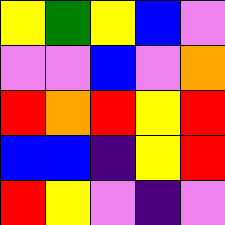[["yellow", "green", "yellow", "blue", "violet"], ["violet", "violet", "blue", "violet", "orange"], ["red", "orange", "red", "yellow", "red"], ["blue", "blue", "indigo", "yellow", "red"], ["red", "yellow", "violet", "indigo", "violet"]]